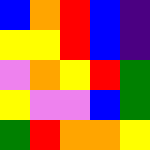[["blue", "orange", "red", "blue", "indigo"], ["yellow", "yellow", "red", "blue", "indigo"], ["violet", "orange", "yellow", "red", "green"], ["yellow", "violet", "violet", "blue", "green"], ["green", "red", "orange", "orange", "yellow"]]